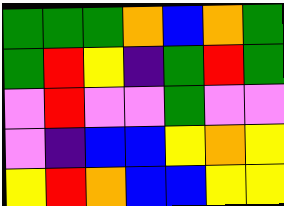[["green", "green", "green", "orange", "blue", "orange", "green"], ["green", "red", "yellow", "indigo", "green", "red", "green"], ["violet", "red", "violet", "violet", "green", "violet", "violet"], ["violet", "indigo", "blue", "blue", "yellow", "orange", "yellow"], ["yellow", "red", "orange", "blue", "blue", "yellow", "yellow"]]